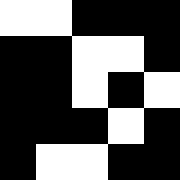[["white", "white", "black", "black", "black"], ["black", "black", "white", "white", "black"], ["black", "black", "white", "black", "white"], ["black", "black", "black", "white", "black"], ["black", "white", "white", "black", "black"]]